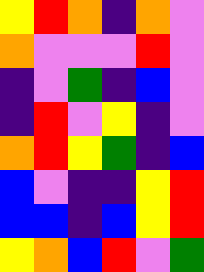[["yellow", "red", "orange", "indigo", "orange", "violet"], ["orange", "violet", "violet", "violet", "red", "violet"], ["indigo", "violet", "green", "indigo", "blue", "violet"], ["indigo", "red", "violet", "yellow", "indigo", "violet"], ["orange", "red", "yellow", "green", "indigo", "blue"], ["blue", "violet", "indigo", "indigo", "yellow", "red"], ["blue", "blue", "indigo", "blue", "yellow", "red"], ["yellow", "orange", "blue", "red", "violet", "green"]]